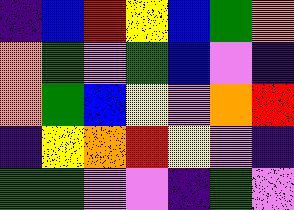[["indigo", "blue", "red", "yellow", "blue", "green", "orange"], ["orange", "green", "violet", "green", "blue", "violet", "indigo"], ["orange", "green", "blue", "yellow", "violet", "orange", "red"], ["indigo", "yellow", "orange", "red", "yellow", "violet", "indigo"], ["green", "green", "violet", "violet", "indigo", "green", "violet"]]